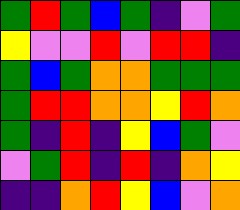[["green", "red", "green", "blue", "green", "indigo", "violet", "green"], ["yellow", "violet", "violet", "red", "violet", "red", "red", "indigo"], ["green", "blue", "green", "orange", "orange", "green", "green", "green"], ["green", "red", "red", "orange", "orange", "yellow", "red", "orange"], ["green", "indigo", "red", "indigo", "yellow", "blue", "green", "violet"], ["violet", "green", "red", "indigo", "red", "indigo", "orange", "yellow"], ["indigo", "indigo", "orange", "red", "yellow", "blue", "violet", "orange"]]